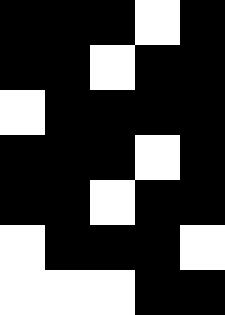[["black", "black", "black", "white", "black"], ["black", "black", "white", "black", "black"], ["white", "black", "black", "black", "black"], ["black", "black", "black", "white", "black"], ["black", "black", "white", "black", "black"], ["white", "black", "black", "black", "white"], ["white", "white", "white", "black", "black"]]